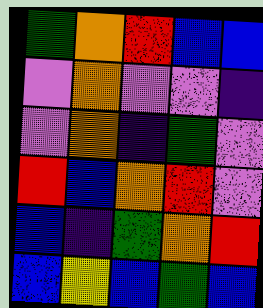[["green", "orange", "red", "blue", "blue"], ["violet", "orange", "violet", "violet", "indigo"], ["violet", "orange", "indigo", "green", "violet"], ["red", "blue", "orange", "red", "violet"], ["blue", "indigo", "green", "orange", "red"], ["blue", "yellow", "blue", "green", "blue"]]